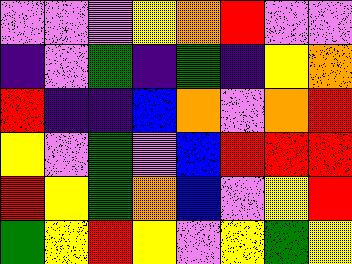[["violet", "violet", "violet", "yellow", "orange", "red", "violet", "violet"], ["indigo", "violet", "green", "indigo", "green", "indigo", "yellow", "orange"], ["red", "indigo", "indigo", "blue", "orange", "violet", "orange", "red"], ["yellow", "violet", "green", "violet", "blue", "red", "red", "red"], ["red", "yellow", "green", "orange", "blue", "violet", "yellow", "red"], ["green", "yellow", "red", "yellow", "violet", "yellow", "green", "yellow"]]